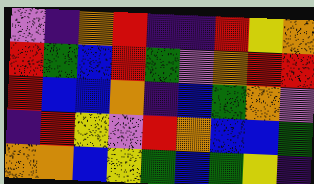[["violet", "indigo", "orange", "red", "indigo", "indigo", "red", "yellow", "orange"], ["red", "green", "blue", "red", "green", "violet", "orange", "red", "red"], ["red", "blue", "blue", "orange", "indigo", "blue", "green", "orange", "violet"], ["indigo", "red", "yellow", "violet", "red", "orange", "blue", "blue", "green"], ["orange", "orange", "blue", "yellow", "green", "blue", "green", "yellow", "indigo"]]